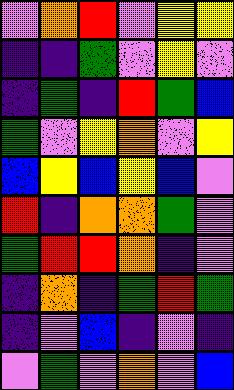[["violet", "orange", "red", "violet", "yellow", "yellow"], ["indigo", "indigo", "green", "violet", "yellow", "violet"], ["indigo", "green", "indigo", "red", "green", "blue"], ["green", "violet", "yellow", "orange", "violet", "yellow"], ["blue", "yellow", "blue", "yellow", "blue", "violet"], ["red", "indigo", "orange", "orange", "green", "violet"], ["green", "red", "red", "orange", "indigo", "violet"], ["indigo", "orange", "indigo", "green", "red", "green"], ["indigo", "violet", "blue", "indigo", "violet", "indigo"], ["violet", "green", "violet", "orange", "violet", "blue"]]